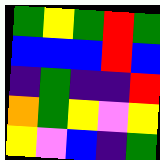[["green", "yellow", "green", "red", "green"], ["blue", "blue", "blue", "red", "blue"], ["indigo", "green", "indigo", "indigo", "red"], ["orange", "green", "yellow", "violet", "yellow"], ["yellow", "violet", "blue", "indigo", "green"]]